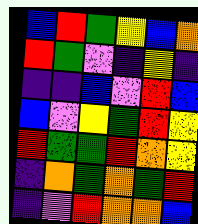[["blue", "red", "green", "yellow", "blue", "orange"], ["red", "green", "violet", "indigo", "yellow", "indigo"], ["indigo", "indigo", "blue", "violet", "red", "blue"], ["blue", "violet", "yellow", "green", "red", "yellow"], ["red", "green", "green", "red", "orange", "yellow"], ["indigo", "orange", "green", "orange", "green", "red"], ["indigo", "violet", "red", "orange", "orange", "blue"]]